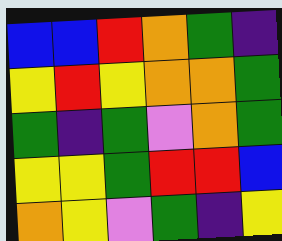[["blue", "blue", "red", "orange", "green", "indigo"], ["yellow", "red", "yellow", "orange", "orange", "green"], ["green", "indigo", "green", "violet", "orange", "green"], ["yellow", "yellow", "green", "red", "red", "blue"], ["orange", "yellow", "violet", "green", "indigo", "yellow"]]